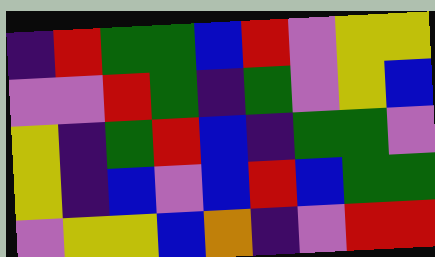[["indigo", "red", "green", "green", "blue", "red", "violet", "yellow", "yellow"], ["violet", "violet", "red", "green", "indigo", "green", "violet", "yellow", "blue"], ["yellow", "indigo", "green", "red", "blue", "indigo", "green", "green", "violet"], ["yellow", "indigo", "blue", "violet", "blue", "red", "blue", "green", "green"], ["violet", "yellow", "yellow", "blue", "orange", "indigo", "violet", "red", "red"]]